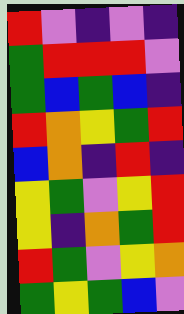[["red", "violet", "indigo", "violet", "indigo"], ["green", "red", "red", "red", "violet"], ["green", "blue", "green", "blue", "indigo"], ["red", "orange", "yellow", "green", "red"], ["blue", "orange", "indigo", "red", "indigo"], ["yellow", "green", "violet", "yellow", "red"], ["yellow", "indigo", "orange", "green", "red"], ["red", "green", "violet", "yellow", "orange"], ["green", "yellow", "green", "blue", "violet"]]